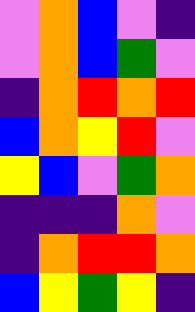[["violet", "orange", "blue", "violet", "indigo"], ["violet", "orange", "blue", "green", "violet"], ["indigo", "orange", "red", "orange", "red"], ["blue", "orange", "yellow", "red", "violet"], ["yellow", "blue", "violet", "green", "orange"], ["indigo", "indigo", "indigo", "orange", "violet"], ["indigo", "orange", "red", "red", "orange"], ["blue", "yellow", "green", "yellow", "indigo"]]